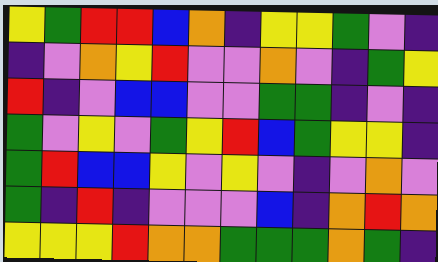[["yellow", "green", "red", "red", "blue", "orange", "indigo", "yellow", "yellow", "green", "violet", "indigo"], ["indigo", "violet", "orange", "yellow", "red", "violet", "violet", "orange", "violet", "indigo", "green", "yellow"], ["red", "indigo", "violet", "blue", "blue", "violet", "violet", "green", "green", "indigo", "violet", "indigo"], ["green", "violet", "yellow", "violet", "green", "yellow", "red", "blue", "green", "yellow", "yellow", "indigo"], ["green", "red", "blue", "blue", "yellow", "violet", "yellow", "violet", "indigo", "violet", "orange", "violet"], ["green", "indigo", "red", "indigo", "violet", "violet", "violet", "blue", "indigo", "orange", "red", "orange"], ["yellow", "yellow", "yellow", "red", "orange", "orange", "green", "green", "green", "orange", "green", "indigo"]]